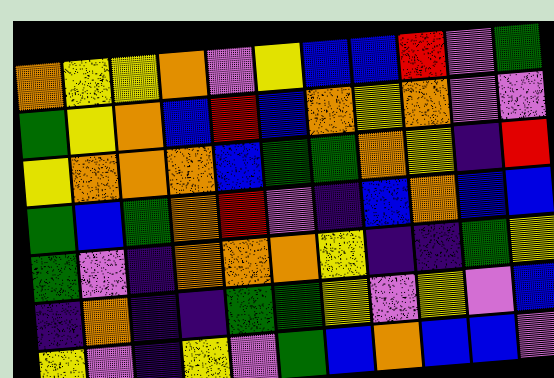[["orange", "yellow", "yellow", "orange", "violet", "yellow", "blue", "blue", "red", "violet", "green"], ["green", "yellow", "orange", "blue", "red", "blue", "orange", "yellow", "orange", "violet", "violet"], ["yellow", "orange", "orange", "orange", "blue", "green", "green", "orange", "yellow", "indigo", "red"], ["green", "blue", "green", "orange", "red", "violet", "indigo", "blue", "orange", "blue", "blue"], ["green", "violet", "indigo", "orange", "orange", "orange", "yellow", "indigo", "indigo", "green", "yellow"], ["indigo", "orange", "indigo", "indigo", "green", "green", "yellow", "violet", "yellow", "violet", "blue"], ["yellow", "violet", "indigo", "yellow", "violet", "green", "blue", "orange", "blue", "blue", "violet"]]